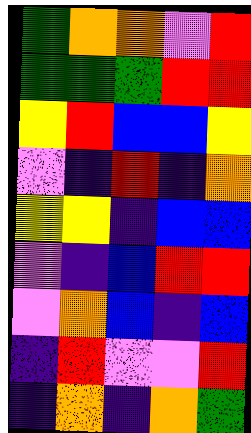[["green", "orange", "orange", "violet", "red"], ["green", "green", "green", "red", "red"], ["yellow", "red", "blue", "blue", "yellow"], ["violet", "indigo", "red", "indigo", "orange"], ["yellow", "yellow", "indigo", "blue", "blue"], ["violet", "indigo", "blue", "red", "red"], ["violet", "orange", "blue", "indigo", "blue"], ["indigo", "red", "violet", "violet", "red"], ["indigo", "orange", "indigo", "orange", "green"]]